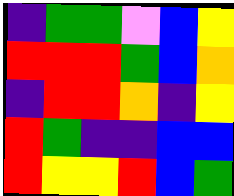[["indigo", "green", "green", "violet", "blue", "yellow"], ["red", "red", "red", "green", "blue", "orange"], ["indigo", "red", "red", "orange", "indigo", "yellow"], ["red", "green", "indigo", "indigo", "blue", "blue"], ["red", "yellow", "yellow", "red", "blue", "green"]]